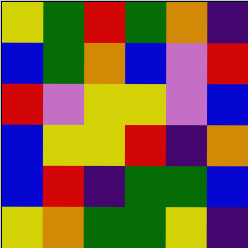[["yellow", "green", "red", "green", "orange", "indigo"], ["blue", "green", "orange", "blue", "violet", "red"], ["red", "violet", "yellow", "yellow", "violet", "blue"], ["blue", "yellow", "yellow", "red", "indigo", "orange"], ["blue", "red", "indigo", "green", "green", "blue"], ["yellow", "orange", "green", "green", "yellow", "indigo"]]